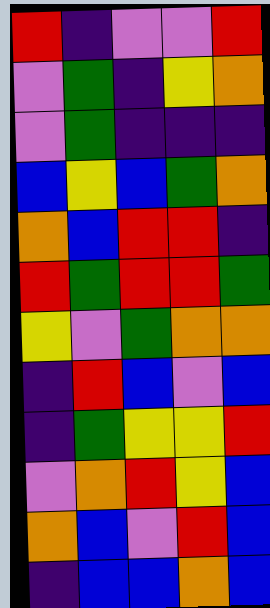[["red", "indigo", "violet", "violet", "red"], ["violet", "green", "indigo", "yellow", "orange"], ["violet", "green", "indigo", "indigo", "indigo"], ["blue", "yellow", "blue", "green", "orange"], ["orange", "blue", "red", "red", "indigo"], ["red", "green", "red", "red", "green"], ["yellow", "violet", "green", "orange", "orange"], ["indigo", "red", "blue", "violet", "blue"], ["indigo", "green", "yellow", "yellow", "red"], ["violet", "orange", "red", "yellow", "blue"], ["orange", "blue", "violet", "red", "blue"], ["indigo", "blue", "blue", "orange", "blue"]]